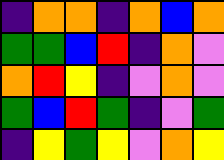[["indigo", "orange", "orange", "indigo", "orange", "blue", "orange"], ["green", "green", "blue", "red", "indigo", "orange", "violet"], ["orange", "red", "yellow", "indigo", "violet", "orange", "violet"], ["green", "blue", "red", "green", "indigo", "violet", "green"], ["indigo", "yellow", "green", "yellow", "violet", "orange", "yellow"]]